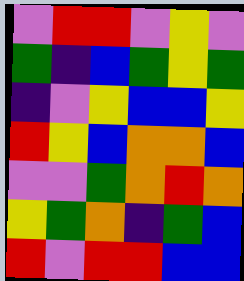[["violet", "red", "red", "violet", "yellow", "violet"], ["green", "indigo", "blue", "green", "yellow", "green"], ["indigo", "violet", "yellow", "blue", "blue", "yellow"], ["red", "yellow", "blue", "orange", "orange", "blue"], ["violet", "violet", "green", "orange", "red", "orange"], ["yellow", "green", "orange", "indigo", "green", "blue"], ["red", "violet", "red", "red", "blue", "blue"]]